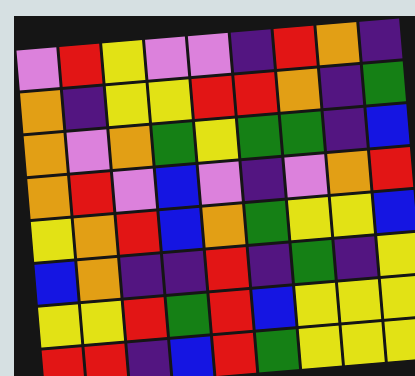[["violet", "red", "yellow", "violet", "violet", "indigo", "red", "orange", "indigo"], ["orange", "indigo", "yellow", "yellow", "red", "red", "orange", "indigo", "green"], ["orange", "violet", "orange", "green", "yellow", "green", "green", "indigo", "blue"], ["orange", "red", "violet", "blue", "violet", "indigo", "violet", "orange", "red"], ["yellow", "orange", "red", "blue", "orange", "green", "yellow", "yellow", "blue"], ["blue", "orange", "indigo", "indigo", "red", "indigo", "green", "indigo", "yellow"], ["yellow", "yellow", "red", "green", "red", "blue", "yellow", "yellow", "yellow"], ["red", "red", "indigo", "blue", "red", "green", "yellow", "yellow", "yellow"]]